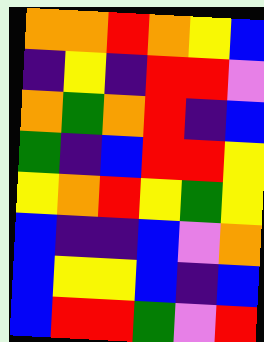[["orange", "orange", "red", "orange", "yellow", "blue"], ["indigo", "yellow", "indigo", "red", "red", "violet"], ["orange", "green", "orange", "red", "indigo", "blue"], ["green", "indigo", "blue", "red", "red", "yellow"], ["yellow", "orange", "red", "yellow", "green", "yellow"], ["blue", "indigo", "indigo", "blue", "violet", "orange"], ["blue", "yellow", "yellow", "blue", "indigo", "blue"], ["blue", "red", "red", "green", "violet", "red"]]